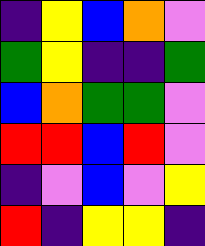[["indigo", "yellow", "blue", "orange", "violet"], ["green", "yellow", "indigo", "indigo", "green"], ["blue", "orange", "green", "green", "violet"], ["red", "red", "blue", "red", "violet"], ["indigo", "violet", "blue", "violet", "yellow"], ["red", "indigo", "yellow", "yellow", "indigo"]]